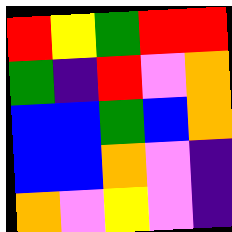[["red", "yellow", "green", "red", "red"], ["green", "indigo", "red", "violet", "orange"], ["blue", "blue", "green", "blue", "orange"], ["blue", "blue", "orange", "violet", "indigo"], ["orange", "violet", "yellow", "violet", "indigo"]]